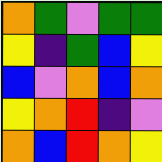[["orange", "green", "violet", "green", "green"], ["yellow", "indigo", "green", "blue", "yellow"], ["blue", "violet", "orange", "blue", "orange"], ["yellow", "orange", "red", "indigo", "violet"], ["orange", "blue", "red", "orange", "yellow"]]